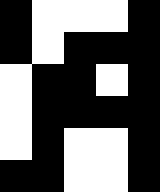[["black", "white", "white", "white", "black"], ["black", "white", "black", "black", "black"], ["white", "black", "black", "white", "black"], ["white", "black", "black", "black", "black"], ["white", "black", "white", "white", "black"], ["black", "black", "white", "white", "black"]]